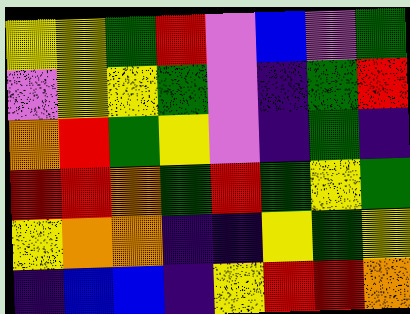[["yellow", "yellow", "green", "red", "violet", "blue", "violet", "green"], ["violet", "yellow", "yellow", "green", "violet", "indigo", "green", "red"], ["orange", "red", "green", "yellow", "violet", "indigo", "green", "indigo"], ["red", "red", "orange", "green", "red", "green", "yellow", "green"], ["yellow", "orange", "orange", "indigo", "indigo", "yellow", "green", "yellow"], ["indigo", "blue", "blue", "indigo", "yellow", "red", "red", "orange"]]